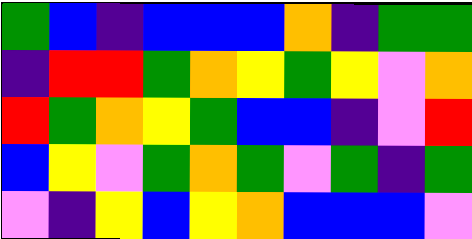[["green", "blue", "indigo", "blue", "blue", "blue", "orange", "indigo", "green", "green"], ["indigo", "red", "red", "green", "orange", "yellow", "green", "yellow", "violet", "orange"], ["red", "green", "orange", "yellow", "green", "blue", "blue", "indigo", "violet", "red"], ["blue", "yellow", "violet", "green", "orange", "green", "violet", "green", "indigo", "green"], ["violet", "indigo", "yellow", "blue", "yellow", "orange", "blue", "blue", "blue", "violet"]]